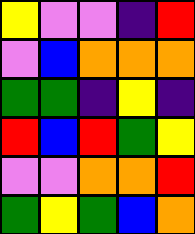[["yellow", "violet", "violet", "indigo", "red"], ["violet", "blue", "orange", "orange", "orange"], ["green", "green", "indigo", "yellow", "indigo"], ["red", "blue", "red", "green", "yellow"], ["violet", "violet", "orange", "orange", "red"], ["green", "yellow", "green", "blue", "orange"]]